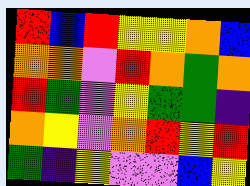[["red", "blue", "red", "yellow", "yellow", "orange", "blue"], ["orange", "orange", "violet", "red", "orange", "green", "orange"], ["red", "green", "violet", "yellow", "green", "green", "indigo"], ["orange", "yellow", "violet", "orange", "red", "yellow", "red"], ["green", "indigo", "yellow", "violet", "violet", "blue", "yellow"]]